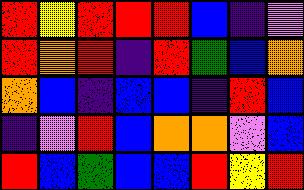[["red", "yellow", "red", "red", "red", "blue", "indigo", "violet"], ["red", "orange", "red", "indigo", "red", "green", "blue", "orange"], ["orange", "blue", "indigo", "blue", "blue", "indigo", "red", "blue"], ["indigo", "violet", "red", "blue", "orange", "orange", "violet", "blue"], ["red", "blue", "green", "blue", "blue", "red", "yellow", "red"]]